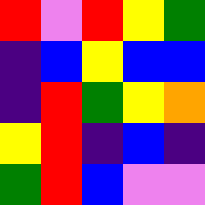[["red", "violet", "red", "yellow", "green"], ["indigo", "blue", "yellow", "blue", "blue"], ["indigo", "red", "green", "yellow", "orange"], ["yellow", "red", "indigo", "blue", "indigo"], ["green", "red", "blue", "violet", "violet"]]